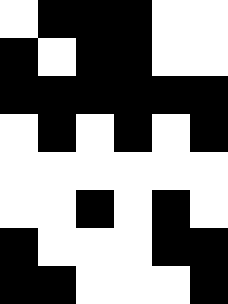[["white", "black", "black", "black", "white", "white"], ["black", "white", "black", "black", "white", "white"], ["black", "black", "black", "black", "black", "black"], ["white", "black", "white", "black", "white", "black"], ["white", "white", "white", "white", "white", "white"], ["white", "white", "black", "white", "black", "white"], ["black", "white", "white", "white", "black", "black"], ["black", "black", "white", "white", "white", "black"]]